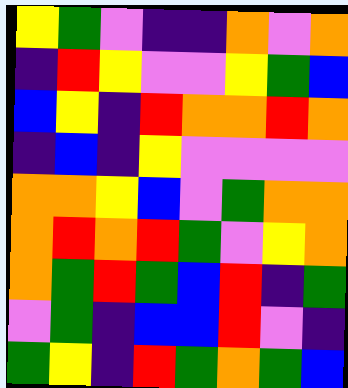[["yellow", "green", "violet", "indigo", "indigo", "orange", "violet", "orange"], ["indigo", "red", "yellow", "violet", "violet", "yellow", "green", "blue"], ["blue", "yellow", "indigo", "red", "orange", "orange", "red", "orange"], ["indigo", "blue", "indigo", "yellow", "violet", "violet", "violet", "violet"], ["orange", "orange", "yellow", "blue", "violet", "green", "orange", "orange"], ["orange", "red", "orange", "red", "green", "violet", "yellow", "orange"], ["orange", "green", "red", "green", "blue", "red", "indigo", "green"], ["violet", "green", "indigo", "blue", "blue", "red", "violet", "indigo"], ["green", "yellow", "indigo", "red", "green", "orange", "green", "blue"]]